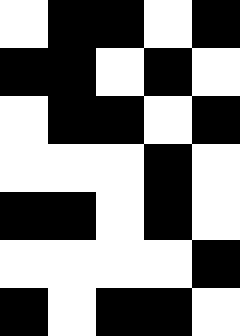[["white", "black", "black", "white", "black"], ["black", "black", "white", "black", "white"], ["white", "black", "black", "white", "black"], ["white", "white", "white", "black", "white"], ["black", "black", "white", "black", "white"], ["white", "white", "white", "white", "black"], ["black", "white", "black", "black", "white"]]